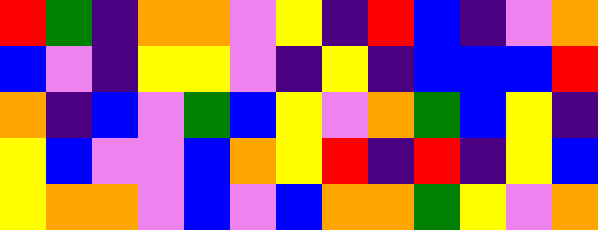[["red", "green", "indigo", "orange", "orange", "violet", "yellow", "indigo", "red", "blue", "indigo", "violet", "orange"], ["blue", "violet", "indigo", "yellow", "yellow", "violet", "indigo", "yellow", "indigo", "blue", "blue", "blue", "red"], ["orange", "indigo", "blue", "violet", "green", "blue", "yellow", "violet", "orange", "green", "blue", "yellow", "indigo"], ["yellow", "blue", "violet", "violet", "blue", "orange", "yellow", "red", "indigo", "red", "indigo", "yellow", "blue"], ["yellow", "orange", "orange", "violet", "blue", "violet", "blue", "orange", "orange", "green", "yellow", "violet", "orange"]]